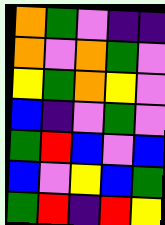[["orange", "green", "violet", "indigo", "indigo"], ["orange", "violet", "orange", "green", "violet"], ["yellow", "green", "orange", "yellow", "violet"], ["blue", "indigo", "violet", "green", "violet"], ["green", "red", "blue", "violet", "blue"], ["blue", "violet", "yellow", "blue", "green"], ["green", "red", "indigo", "red", "yellow"]]